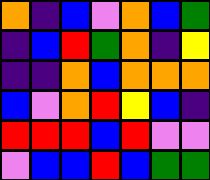[["orange", "indigo", "blue", "violet", "orange", "blue", "green"], ["indigo", "blue", "red", "green", "orange", "indigo", "yellow"], ["indigo", "indigo", "orange", "blue", "orange", "orange", "orange"], ["blue", "violet", "orange", "red", "yellow", "blue", "indigo"], ["red", "red", "red", "blue", "red", "violet", "violet"], ["violet", "blue", "blue", "red", "blue", "green", "green"]]